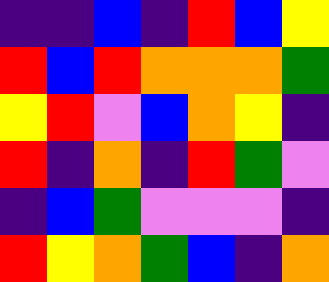[["indigo", "indigo", "blue", "indigo", "red", "blue", "yellow"], ["red", "blue", "red", "orange", "orange", "orange", "green"], ["yellow", "red", "violet", "blue", "orange", "yellow", "indigo"], ["red", "indigo", "orange", "indigo", "red", "green", "violet"], ["indigo", "blue", "green", "violet", "violet", "violet", "indigo"], ["red", "yellow", "orange", "green", "blue", "indigo", "orange"]]